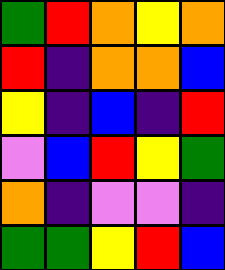[["green", "red", "orange", "yellow", "orange"], ["red", "indigo", "orange", "orange", "blue"], ["yellow", "indigo", "blue", "indigo", "red"], ["violet", "blue", "red", "yellow", "green"], ["orange", "indigo", "violet", "violet", "indigo"], ["green", "green", "yellow", "red", "blue"]]